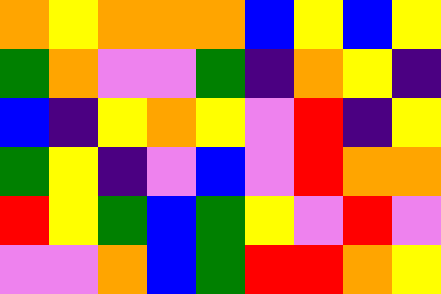[["orange", "yellow", "orange", "orange", "orange", "blue", "yellow", "blue", "yellow"], ["green", "orange", "violet", "violet", "green", "indigo", "orange", "yellow", "indigo"], ["blue", "indigo", "yellow", "orange", "yellow", "violet", "red", "indigo", "yellow"], ["green", "yellow", "indigo", "violet", "blue", "violet", "red", "orange", "orange"], ["red", "yellow", "green", "blue", "green", "yellow", "violet", "red", "violet"], ["violet", "violet", "orange", "blue", "green", "red", "red", "orange", "yellow"]]